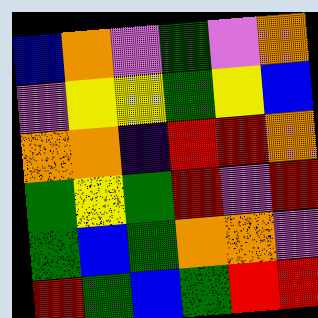[["blue", "orange", "violet", "green", "violet", "orange"], ["violet", "yellow", "yellow", "green", "yellow", "blue"], ["orange", "orange", "indigo", "red", "red", "orange"], ["green", "yellow", "green", "red", "violet", "red"], ["green", "blue", "green", "orange", "orange", "violet"], ["red", "green", "blue", "green", "red", "red"]]